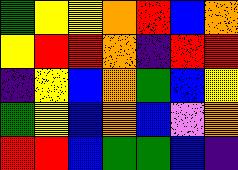[["green", "yellow", "yellow", "orange", "red", "blue", "orange"], ["yellow", "red", "red", "orange", "indigo", "red", "red"], ["indigo", "yellow", "blue", "orange", "green", "blue", "yellow"], ["green", "yellow", "blue", "orange", "blue", "violet", "orange"], ["red", "red", "blue", "green", "green", "blue", "indigo"]]